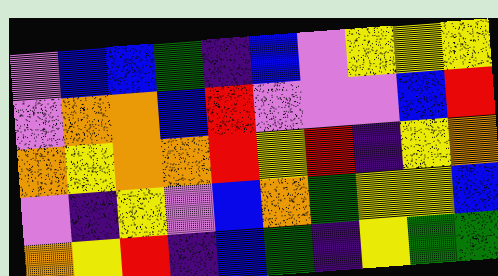[["violet", "blue", "blue", "green", "indigo", "blue", "violet", "yellow", "yellow", "yellow"], ["violet", "orange", "orange", "blue", "red", "violet", "violet", "violet", "blue", "red"], ["orange", "yellow", "orange", "orange", "red", "yellow", "red", "indigo", "yellow", "orange"], ["violet", "indigo", "yellow", "violet", "blue", "orange", "green", "yellow", "yellow", "blue"], ["orange", "yellow", "red", "indigo", "blue", "green", "indigo", "yellow", "green", "green"]]